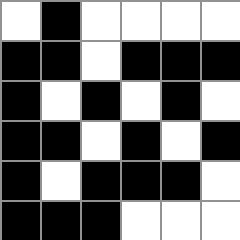[["white", "black", "white", "white", "white", "white"], ["black", "black", "white", "black", "black", "black"], ["black", "white", "black", "white", "black", "white"], ["black", "black", "white", "black", "white", "black"], ["black", "white", "black", "black", "black", "white"], ["black", "black", "black", "white", "white", "white"]]